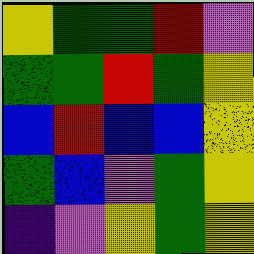[["yellow", "green", "green", "red", "violet"], ["green", "green", "red", "green", "yellow"], ["blue", "red", "blue", "blue", "yellow"], ["green", "blue", "violet", "green", "yellow"], ["indigo", "violet", "yellow", "green", "yellow"]]